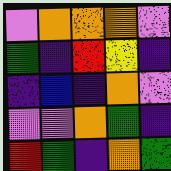[["violet", "orange", "orange", "orange", "violet"], ["green", "indigo", "red", "yellow", "indigo"], ["indigo", "blue", "indigo", "orange", "violet"], ["violet", "violet", "orange", "green", "indigo"], ["red", "green", "indigo", "orange", "green"]]